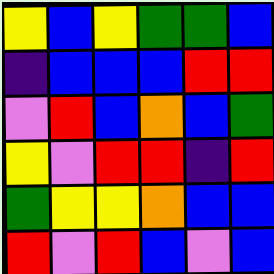[["yellow", "blue", "yellow", "green", "green", "blue"], ["indigo", "blue", "blue", "blue", "red", "red"], ["violet", "red", "blue", "orange", "blue", "green"], ["yellow", "violet", "red", "red", "indigo", "red"], ["green", "yellow", "yellow", "orange", "blue", "blue"], ["red", "violet", "red", "blue", "violet", "blue"]]